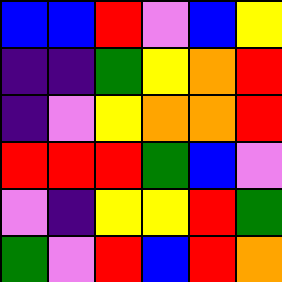[["blue", "blue", "red", "violet", "blue", "yellow"], ["indigo", "indigo", "green", "yellow", "orange", "red"], ["indigo", "violet", "yellow", "orange", "orange", "red"], ["red", "red", "red", "green", "blue", "violet"], ["violet", "indigo", "yellow", "yellow", "red", "green"], ["green", "violet", "red", "blue", "red", "orange"]]